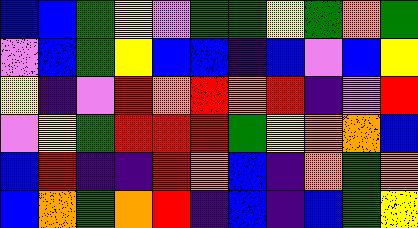[["blue", "blue", "green", "yellow", "violet", "green", "green", "yellow", "green", "orange", "green"], ["violet", "blue", "green", "yellow", "blue", "blue", "indigo", "blue", "violet", "blue", "yellow"], ["yellow", "indigo", "violet", "red", "orange", "red", "orange", "red", "indigo", "violet", "red"], ["violet", "yellow", "green", "red", "red", "red", "green", "yellow", "orange", "orange", "blue"], ["blue", "red", "indigo", "indigo", "red", "orange", "blue", "indigo", "orange", "green", "orange"], ["blue", "orange", "green", "orange", "red", "indigo", "blue", "indigo", "blue", "green", "yellow"]]